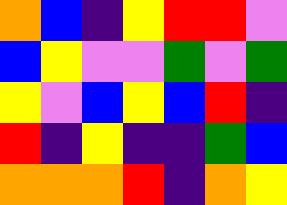[["orange", "blue", "indigo", "yellow", "red", "red", "violet"], ["blue", "yellow", "violet", "violet", "green", "violet", "green"], ["yellow", "violet", "blue", "yellow", "blue", "red", "indigo"], ["red", "indigo", "yellow", "indigo", "indigo", "green", "blue"], ["orange", "orange", "orange", "red", "indigo", "orange", "yellow"]]